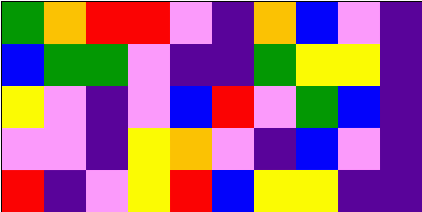[["green", "orange", "red", "red", "violet", "indigo", "orange", "blue", "violet", "indigo"], ["blue", "green", "green", "violet", "indigo", "indigo", "green", "yellow", "yellow", "indigo"], ["yellow", "violet", "indigo", "violet", "blue", "red", "violet", "green", "blue", "indigo"], ["violet", "violet", "indigo", "yellow", "orange", "violet", "indigo", "blue", "violet", "indigo"], ["red", "indigo", "violet", "yellow", "red", "blue", "yellow", "yellow", "indigo", "indigo"]]